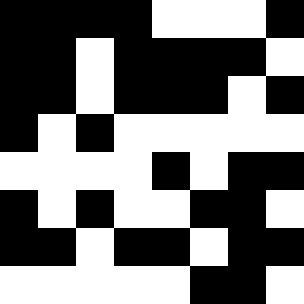[["black", "black", "black", "black", "white", "white", "white", "black"], ["black", "black", "white", "black", "black", "black", "black", "white"], ["black", "black", "white", "black", "black", "black", "white", "black"], ["black", "white", "black", "white", "white", "white", "white", "white"], ["white", "white", "white", "white", "black", "white", "black", "black"], ["black", "white", "black", "white", "white", "black", "black", "white"], ["black", "black", "white", "black", "black", "white", "black", "black"], ["white", "white", "white", "white", "white", "black", "black", "white"]]